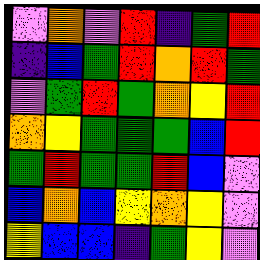[["violet", "orange", "violet", "red", "indigo", "green", "red"], ["indigo", "blue", "green", "red", "orange", "red", "green"], ["violet", "green", "red", "green", "orange", "yellow", "red"], ["orange", "yellow", "green", "green", "green", "blue", "red"], ["green", "red", "green", "green", "red", "blue", "violet"], ["blue", "orange", "blue", "yellow", "orange", "yellow", "violet"], ["yellow", "blue", "blue", "indigo", "green", "yellow", "violet"]]